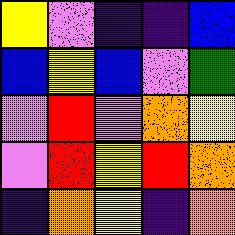[["yellow", "violet", "indigo", "indigo", "blue"], ["blue", "yellow", "blue", "violet", "green"], ["violet", "red", "violet", "orange", "yellow"], ["violet", "red", "yellow", "red", "orange"], ["indigo", "orange", "yellow", "indigo", "orange"]]